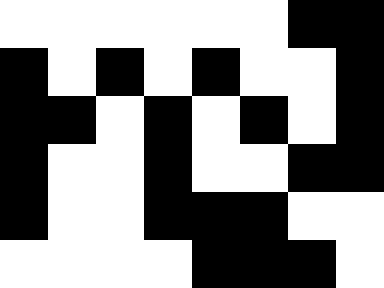[["white", "white", "white", "white", "white", "white", "black", "black"], ["black", "white", "black", "white", "black", "white", "white", "black"], ["black", "black", "white", "black", "white", "black", "white", "black"], ["black", "white", "white", "black", "white", "white", "black", "black"], ["black", "white", "white", "black", "black", "black", "white", "white"], ["white", "white", "white", "white", "black", "black", "black", "white"]]